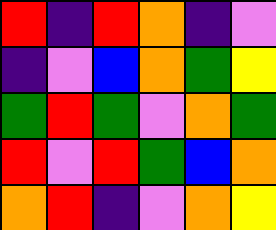[["red", "indigo", "red", "orange", "indigo", "violet"], ["indigo", "violet", "blue", "orange", "green", "yellow"], ["green", "red", "green", "violet", "orange", "green"], ["red", "violet", "red", "green", "blue", "orange"], ["orange", "red", "indigo", "violet", "orange", "yellow"]]